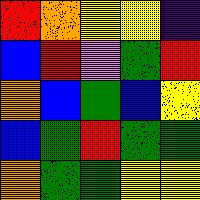[["red", "orange", "yellow", "yellow", "indigo"], ["blue", "red", "violet", "green", "red"], ["orange", "blue", "green", "blue", "yellow"], ["blue", "green", "red", "green", "green"], ["orange", "green", "green", "yellow", "yellow"]]